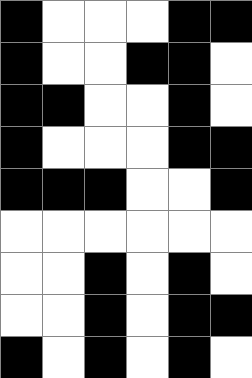[["black", "white", "white", "white", "black", "black"], ["black", "white", "white", "black", "black", "white"], ["black", "black", "white", "white", "black", "white"], ["black", "white", "white", "white", "black", "black"], ["black", "black", "black", "white", "white", "black"], ["white", "white", "white", "white", "white", "white"], ["white", "white", "black", "white", "black", "white"], ["white", "white", "black", "white", "black", "black"], ["black", "white", "black", "white", "black", "white"]]